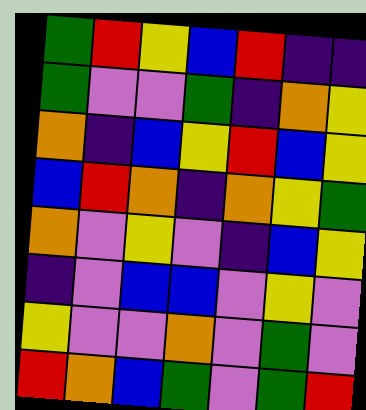[["green", "red", "yellow", "blue", "red", "indigo", "indigo"], ["green", "violet", "violet", "green", "indigo", "orange", "yellow"], ["orange", "indigo", "blue", "yellow", "red", "blue", "yellow"], ["blue", "red", "orange", "indigo", "orange", "yellow", "green"], ["orange", "violet", "yellow", "violet", "indigo", "blue", "yellow"], ["indigo", "violet", "blue", "blue", "violet", "yellow", "violet"], ["yellow", "violet", "violet", "orange", "violet", "green", "violet"], ["red", "orange", "blue", "green", "violet", "green", "red"]]